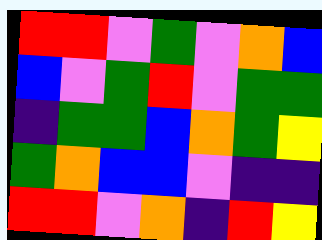[["red", "red", "violet", "green", "violet", "orange", "blue"], ["blue", "violet", "green", "red", "violet", "green", "green"], ["indigo", "green", "green", "blue", "orange", "green", "yellow"], ["green", "orange", "blue", "blue", "violet", "indigo", "indigo"], ["red", "red", "violet", "orange", "indigo", "red", "yellow"]]